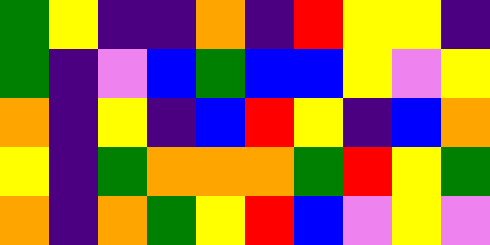[["green", "yellow", "indigo", "indigo", "orange", "indigo", "red", "yellow", "yellow", "indigo"], ["green", "indigo", "violet", "blue", "green", "blue", "blue", "yellow", "violet", "yellow"], ["orange", "indigo", "yellow", "indigo", "blue", "red", "yellow", "indigo", "blue", "orange"], ["yellow", "indigo", "green", "orange", "orange", "orange", "green", "red", "yellow", "green"], ["orange", "indigo", "orange", "green", "yellow", "red", "blue", "violet", "yellow", "violet"]]